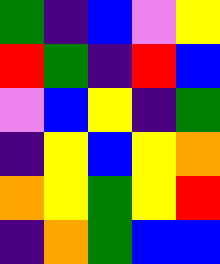[["green", "indigo", "blue", "violet", "yellow"], ["red", "green", "indigo", "red", "blue"], ["violet", "blue", "yellow", "indigo", "green"], ["indigo", "yellow", "blue", "yellow", "orange"], ["orange", "yellow", "green", "yellow", "red"], ["indigo", "orange", "green", "blue", "blue"]]